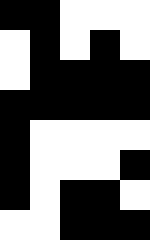[["black", "black", "white", "white", "white"], ["white", "black", "white", "black", "white"], ["white", "black", "black", "black", "black"], ["black", "black", "black", "black", "black"], ["black", "white", "white", "white", "white"], ["black", "white", "white", "white", "black"], ["black", "white", "black", "black", "white"], ["white", "white", "black", "black", "black"]]